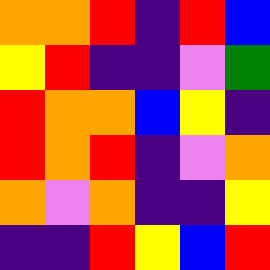[["orange", "orange", "red", "indigo", "red", "blue"], ["yellow", "red", "indigo", "indigo", "violet", "green"], ["red", "orange", "orange", "blue", "yellow", "indigo"], ["red", "orange", "red", "indigo", "violet", "orange"], ["orange", "violet", "orange", "indigo", "indigo", "yellow"], ["indigo", "indigo", "red", "yellow", "blue", "red"]]